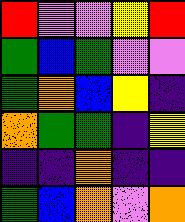[["red", "violet", "violet", "yellow", "red"], ["green", "blue", "green", "violet", "violet"], ["green", "orange", "blue", "yellow", "indigo"], ["orange", "green", "green", "indigo", "yellow"], ["indigo", "indigo", "orange", "indigo", "indigo"], ["green", "blue", "orange", "violet", "orange"]]